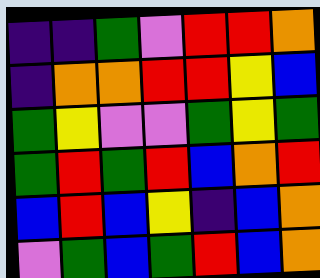[["indigo", "indigo", "green", "violet", "red", "red", "orange"], ["indigo", "orange", "orange", "red", "red", "yellow", "blue"], ["green", "yellow", "violet", "violet", "green", "yellow", "green"], ["green", "red", "green", "red", "blue", "orange", "red"], ["blue", "red", "blue", "yellow", "indigo", "blue", "orange"], ["violet", "green", "blue", "green", "red", "blue", "orange"]]